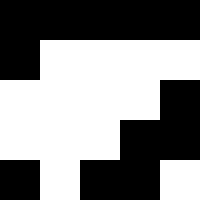[["black", "black", "black", "black", "black"], ["black", "white", "white", "white", "white"], ["white", "white", "white", "white", "black"], ["white", "white", "white", "black", "black"], ["black", "white", "black", "black", "white"]]